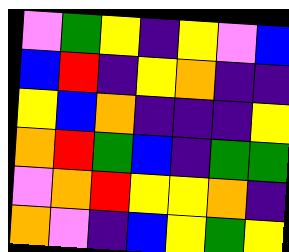[["violet", "green", "yellow", "indigo", "yellow", "violet", "blue"], ["blue", "red", "indigo", "yellow", "orange", "indigo", "indigo"], ["yellow", "blue", "orange", "indigo", "indigo", "indigo", "yellow"], ["orange", "red", "green", "blue", "indigo", "green", "green"], ["violet", "orange", "red", "yellow", "yellow", "orange", "indigo"], ["orange", "violet", "indigo", "blue", "yellow", "green", "yellow"]]